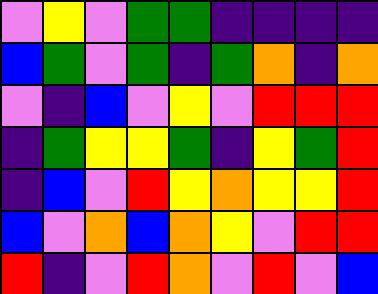[["violet", "yellow", "violet", "green", "green", "indigo", "indigo", "indigo", "indigo"], ["blue", "green", "violet", "green", "indigo", "green", "orange", "indigo", "orange"], ["violet", "indigo", "blue", "violet", "yellow", "violet", "red", "red", "red"], ["indigo", "green", "yellow", "yellow", "green", "indigo", "yellow", "green", "red"], ["indigo", "blue", "violet", "red", "yellow", "orange", "yellow", "yellow", "red"], ["blue", "violet", "orange", "blue", "orange", "yellow", "violet", "red", "red"], ["red", "indigo", "violet", "red", "orange", "violet", "red", "violet", "blue"]]